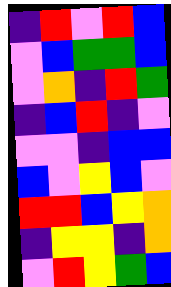[["indigo", "red", "violet", "red", "blue"], ["violet", "blue", "green", "green", "blue"], ["violet", "orange", "indigo", "red", "green"], ["indigo", "blue", "red", "indigo", "violet"], ["violet", "violet", "indigo", "blue", "blue"], ["blue", "violet", "yellow", "blue", "violet"], ["red", "red", "blue", "yellow", "orange"], ["indigo", "yellow", "yellow", "indigo", "orange"], ["violet", "red", "yellow", "green", "blue"]]